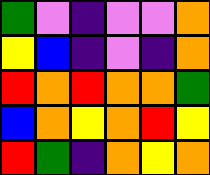[["green", "violet", "indigo", "violet", "violet", "orange"], ["yellow", "blue", "indigo", "violet", "indigo", "orange"], ["red", "orange", "red", "orange", "orange", "green"], ["blue", "orange", "yellow", "orange", "red", "yellow"], ["red", "green", "indigo", "orange", "yellow", "orange"]]